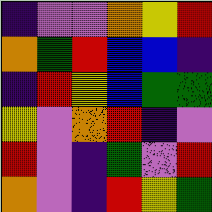[["indigo", "violet", "violet", "orange", "yellow", "red"], ["orange", "green", "red", "blue", "blue", "indigo"], ["indigo", "red", "yellow", "blue", "green", "green"], ["yellow", "violet", "orange", "red", "indigo", "violet"], ["red", "violet", "indigo", "green", "violet", "red"], ["orange", "violet", "indigo", "red", "yellow", "green"]]